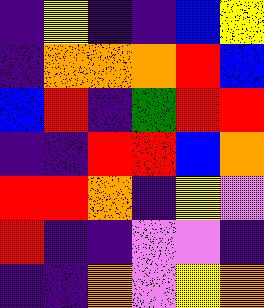[["indigo", "yellow", "indigo", "indigo", "blue", "yellow"], ["indigo", "orange", "orange", "orange", "red", "blue"], ["blue", "red", "indigo", "green", "red", "red"], ["indigo", "indigo", "red", "red", "blue", "orange"], ["red", "red", "orange", "indigo", "yellow", "violet"], ["red", "indigo", "indigo", "violet", "violet", "indigo"], ["indigo", "indigo", "orange", "violet", "yellow", "orange"]]